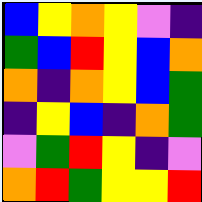[["blue", "yellow", "orange", "yellow", "violet", "indigo"], ["green", "blue", "red", "yellow", "blue", "orange"], ["orange", "indigo", "orange", "yellow", "blue", "green"], ["indigo", "yellow", "blue", "indigo", "orange", "green"], ["violet", "green", "red", "yellow", "indigo", "violet"], ["orange", "red", "green", "yellow", "yellow", "red"]]